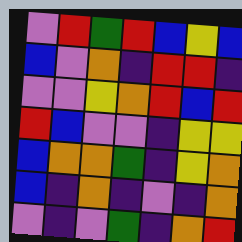[["violet", "red", "green", "red", "blue", "yellow", "blue"], ["blue", "violet", "orange", "indigo", "red", "red", "indigo"], ["violet", "violet", "yellow", "orange", "red", "blue", "red"], ["red", "blue", "violet", "violet", "indigo", "yellow", "yellow"], ["blue", "orange", "orange", "green", "indigo", "yellow", "orange"], ["blue", "indigo", "orange", "indigo", "violet", "indigo", "orange"], ["violet", "indigo", "violet", "green", "indigo", "orange", "red"]]